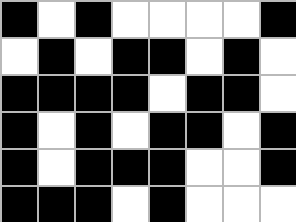[["black", "white", "black", "white", "white", "white", "white", "black"], ["white", "black", "white", "black", "black", "white", "black", "white"], ["black", "black", "black", "black", "white", "black", "black", "white"], ["black", "white", "black", "white", "black", "black", "white", "black"], ["black", "white", "black", "black", "black", "white", "white", "black"], ["black", "black", "black", "white", "black", "white", "white", "white"]]